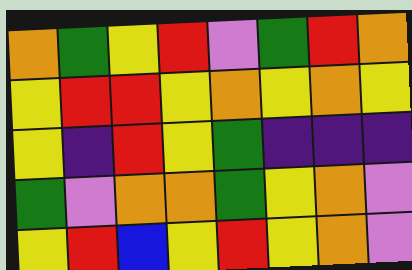[["orange", "green", "yellow", "red", "violet", "green", "red", "orange"], ["yellow", "red", "red", "yellow", "orange", "yellow", "orange", "yellow"], ["yellow", "indigo", "red", "yellow", "green", "indigo", "indigo", "indigo"], ["green", "violet", "orange", "orange", "green", "yellow", "orange", "violet"], ["yellow", "red", "blue", "yellow", "red", "yellow", "orange", "violet"]]